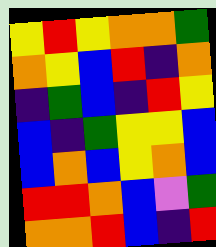[["yellow", "red", "yellow", "orange", "orange", "green"], ["orange", "yellow", "blue", "red", "indigo", "orange"], ["indigo", "green", "blue", "indigo", "red", "yellow"], ["blue", "indigo", "green", "yellow", "yellow", "blue"], ["blue", "orange", "blue", "yellow", "orange", "blue"], ["red", "red", "orange", "blue", "violet", "green"], ["orange", "orange", "red", "blue", "indigo", "red"]]